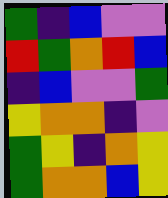[["green", "indigo", "blue", "violet", "violet"], ["red", "green", "orange", "red", "blue"], ["indigo", "blue", "violet", "violet", "green"], ["yellow", "orange", "orange", "indigo", "violet"], ["green", "yellow", "indigo", "orange", "yellow"], ["green", "orange", "orange", "blue", "yellow"]]